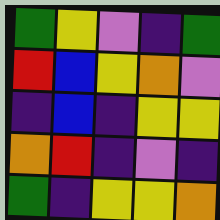[["green", "yellow", "violet", "indigo", "green"], ["red", "blue", "yellow", "orange", "violet"], ["indigo", "blue", "indigo", "yellow", "yellow"], ["orange", "red", "indigo", "violet", "indigo"], ["green", "indigo", "yellow", "yellow", "orange"]]